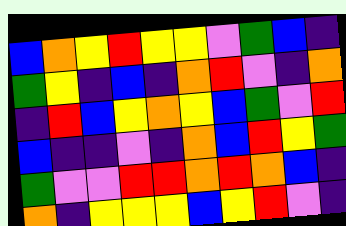[["blue", "orange", "yellow", "red", "yellow", "yellow", "violet", "green", "blue", "indigo"], ["green", "yellow", "indigo", "blue", "indigo", "orange", "red", "violet", "indigo", "orange"], ["indigo", "red", "blue", "yellow", "orange", "yellow", "blue", "green", "violet", "red"], ["blue", "indigo", "indigo", "violet", "indigo", "orange", "blue", "red", "yellow", "green"], ["green", "violet", "violet", "red", "red", "orange", "red", "orange", "blue", "indigo"], ["orange", "indigo", "yellow", "yellow", "yellow", "blue", "yellow", "red", "violet", "indigo"]]